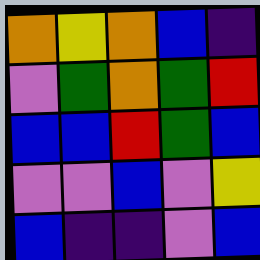[["orange", "yellow", "orange", "blue", "indigo"], ["violet", "green", "orange", "green", "red"], ["blue", "blue", "red", "green", "blue"], ["violet", "violet", "blue", "violet", "yellow"], ["blue", "indigo", "indigo", "violet", "blue"]]